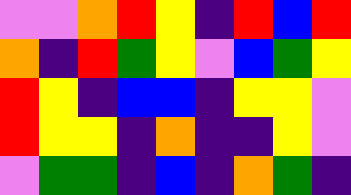[["violet", "violet", "orange", "red", "yellow", "indigo", "red", "blue", "red"], ["orange", "indigo", "red", "green", "yellow", "violet", "blue", "green", "yellow"], ["red", "yellow", "indigo", "blue", "blue", "indigo", "yellow", "yellow", "violet"], ["red", "yellow", "yellow", "indigo", "orange", "indigo", "indigo", "yellow", "violet"], ["violet", "green", "green", "indigo", "blue", "indigo", "orange", "green", "indigo"]]